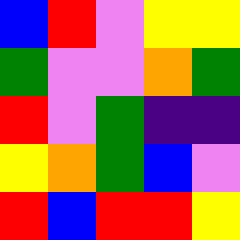[["blue", "red", "violet", "yellow", "yellow"], ["green", "violet", "violet", "orange", "green"], ["red", "violet", "green", "indigo", "indigo"], ["yellow", "orange", "green", "blue", "violet"], ["red", "blue", "red", "red", "yellow"]]